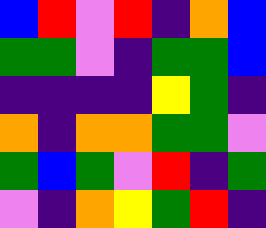[["blue", "red", "violet", "red", "indigo", "orange", "blue"], ["green", "green", "violet", "indigo", "green", "green", "blue"], ["indigo", "indigo", "indigo", "indigo", "yellow", "green", "indigo"], ["orange", "indigo", "orange", "orange", "green", "green", "violet"], ["green", "blue", "green", "violet", "red", "indigo", "green"], ["violet", "indigo", "orange", "yellow", "green", "red", "indigo"]]